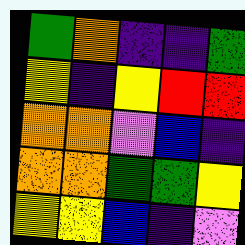[["green", "orange", "indigo", "indigo", "green"], ["yellow", "indigo", "yellow", "red", "red"], ["orange", "orange", "violet", "blue", "indigo"], ["orange", "orange", "green", "green", "yellow"], ["yellow", "yellow", "blue", "indigo", "violet"]]